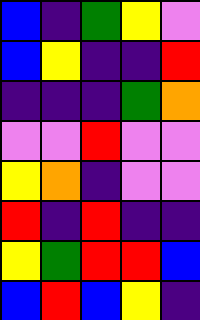[["blue", "indigo", "green", "yellow", "violet"], ["blue", "yellow", "indigo", "indigo", "red"], ["indigo", "indigo", "indigo", "green", "orange"], ["violet", "violet", "red", "violet", "violet"], ["yellow", "orange", "indigo", "violet", "violet"], ["red", "indigo", "red", "indigo", "indigo"], ["yellow", "green", "red", "red", "blue"], ["blue", "red", "blue", "yellow", "indigo"]]